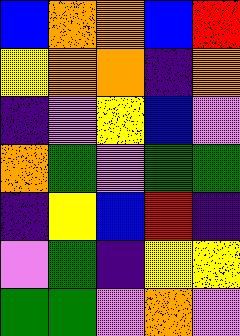[["blue", "orange", "orange", "blue", "red"], ["yellow", "orange", "orange", "indigo", "orange"], ["indigo", "violet", "yellow", "blue", "violet"], ["orange", "green", "violet", "green", "green"], ["indigo", "yellow", "blue", "red", "indigo"], ["violet", "green", "indigo", "yellow", "yellow"], ["green", "green", "violet", "orange", "violet"]]